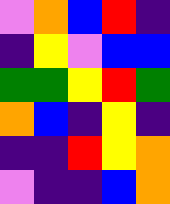[["violet", "orange", "blue", "red", "indigo"], ["indigo", "yellow", "violet", "blue", "blue"], ["green", "green", "yellow", "red", "green"], ["orange", "blue", "indigo", "yellow", "indigo"], ["indigo", "indigo", "red", "yellow", "orange"], ["violet", "indigo", "indigo", "blue", "orange"]]